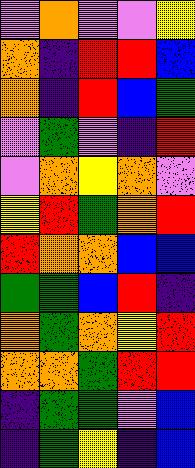[["violet", "orange", "violet", "violet", "yellow"], ["orange", "indigo", "red", "red", "blue"], ["orange", "indigo", "red", "blue", "green"], ["violet", "green", "violet", "indigo", "red"], ["violet", "orange", "yellow", "orange", "violet"], ["yellow", "red", "green", "orange", "red"], ["red", "orange", "orange", "blue", "blue"], ["green", "green", "blue", "red", "indigo"], ["orange", "green", "orange", "yellow", "red"], ["orange", "orange", "green", "red", "red"], ["indigo", "green", "green", "violet", "blue"], ["indigo", "green", "yellow", "indigo", "blue"]]